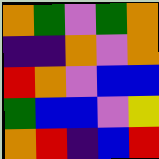[["orange", "green", "violet", "green", "orange"], ["indigo", "indigo", "orange", "violet", "orange"], ["red", "orange", "violet", "blue", "blue"], ["green", "blue", "blue", "violet", "yellow"], ["orange", "red", "indigo", "blue", "red"]]